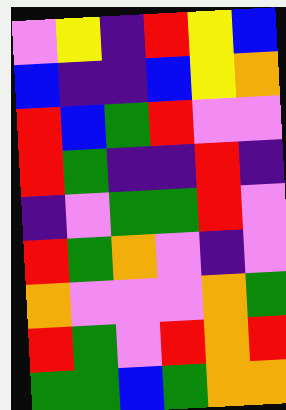[["violet", "yellow", "indigo", "red", "yellow", "blue"], ["blue", "indigo", "indigo", "blue", "yellow", "orange"], ["red", "blue", "green", "red", "violet", "violet"], ["red", "green", "indigo", "indigo", "red", "indigo"], ["indigo", "violet", "green", "green", "red", "violet"], ["red", "green", "orange", "violet", "indigo", "violet"], ["orange", "violet", "violet", "violet", "orange", "green"], ["red", "green", "violet", "red", "orange", "red"], ["green", "green", "blue", "green", "orange", "orange"]]